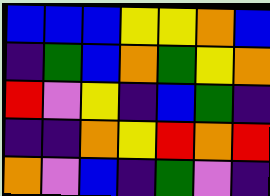[["blue", "blue", "blue", "yellow", "yellow", "orange", "blue"], ["indigo", "green", "blue", "orange", "green", "yellow", "orange"], ["red", "violet", "yellow", "indigo", "blue", "green", "indigo"], ["indigo", "indigo", "orange", "yellow", "red", "orange", "red"], ["orange", "violet", "blue", "indigo", "green", "violet", "indigo"]]